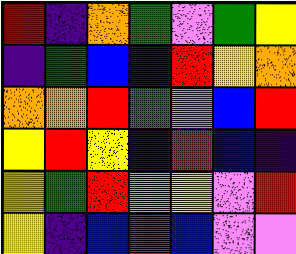[["red", "indigo", "orange", "green", "violet", "green", "yellow"], ["indigo", "green", "blue", "blue", "red", "yellow", "orange"], ["orange", "orange", "red", "green", "violet", "blue", "red"], ["yellow", "red", "yellow", "blue", "red", "blue", "indigo"], ["yellow", "green", "red", "orange", "yellow", "violet", "red"], ["yellow", "indigo", "blue", "red", "blue", "violet", "violet"]]